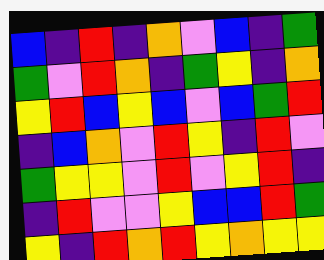[["blue", "indigo", "red", "indigo", "orange", "violet", "blue", "indigo", "green"], ["green", "violet", "red", "orange", "indigo", "green", "yellow", "indigo", "orange"], ["yellow", "red", "blue", "yellow", "blue", "violet", "blue", "green", "red"], ["indigo", "blue", "orange", "violet", "red", "yellow", "indigo", "red", "violet"], ["green", "yellow", "yellow", "violet", "red", "violet", "yellow", "red", "indigo"], ["indigo", "red", "violet", "violet", "yellow", "blue", "blue", "red", "green"], ["yellow", "indigo", "red", "orange", "red", "yellow", "orange", "yellow", "yellow"]]